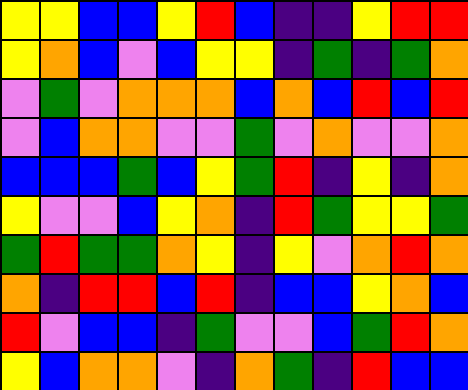[["yellow", "yellow", "blue", "blue", "yellow", "red", "blue", "indigo", "indigo", "yellow", "red", "red"], ["yellow", "orange", "blue", "violet", "blue", "yellow", "yellow", "indigo", "green", "indigo", "green", "orange"], ["violet", "green", "violet", "orange", "orange", "orange", "blue", "orange", "blue", "red", "blue", "red"], ["violet", "blue", "orange", "orange", "violet", "violet", "green", "violet", "orange", "violet", "violet", "orange"], ["blue", "blue", "blue", "green", "blue", "yellow", "green", "red", "indigo", "yellow", "indigo", "orange"], ["yellow", "violet", "violet", "blue", "yellow", "orange", "indigo", "red", "green", "yellow", "yellow", "green"], ["green", "red", "green", "green", "orange", "yellow", "indigo", "yellow", "violet", "orange", "red", "orange"], ["orange", "indigo", "red", "red", "blue", "red", "indigo", "blue", "blue", "yellow", "orange", "blue"], ["red", "violet", "blue", "blue", "indigo", "green", "violet", "violet", "blue", "green", "red", "orange"], ["yellow", "blue", "orange", "orange", "violet", "indigo", "orange", "green", "indigo", "red", "blue", "blue"]]